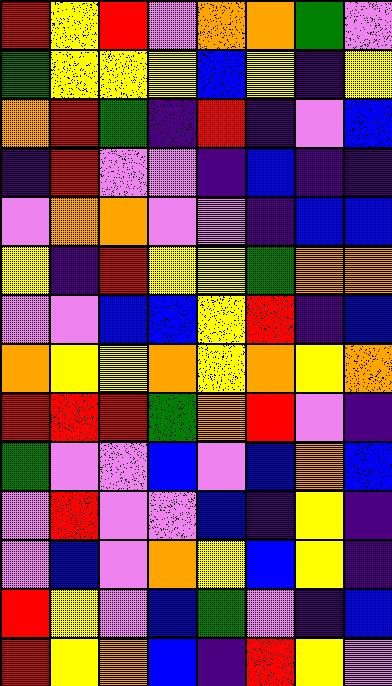[["red", "yellow", "red", "violet", "orange", "orange", "green", "violet"], ["green", "yellow", "yellow", "yellow", "blue", "yellow", "indigo", "yellow"], ["orange", "red", "green", "indigo", "red", "indigo", "violet", "blue"], ["indigo", "red", "violet", "violet", "indigo", "blue", "indigo", "indigo"], ["violet", "orange", "orange", "violet", "violet", "indigo", "blue", "blue"], ["yellow", "indigo", "red", "yellow", "yellow", "green", "orange", "orange"], ["violet", "violet", "blue", "blue", "yellow", "red", "indigo", "blue"], ["orange", "yellow", "yellow", "orange", "yellow", "orange", "yellow", "orange"], ["red", "red", "red", "green", "orange", "red", "violet", "indigo"], ["green", "violet", "violet", "blue", "violet", "blue", "orange", "blue"], ["violet", "red", "violet", "violet", "blue", "indigo", "yellow", "indigo"], ["violet", "blue", "violet", "orange", "yellow", "blue", "yellow", "indigo"], ["red", "yellow", "violet", "blue", "green", "violet", "indigo", "blue"], ["red", "yellow", "orange", "blue", "indigo", "red", "yellow", "violet"]]